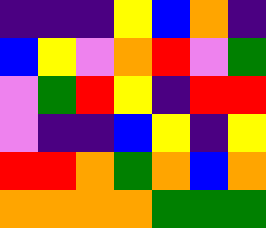[["indigo", "indigo", "indigo", "yellow", "blue", "orange", "indigo"], ["blue", "yellow", "violet", "orange", "red", "violet", "green"], ["violet", "green", "red", "yellow", "indigo", "red", "red"], ["violet", "indigo", "indigo", "blue", "yellow", "indigo", "yellow"], ["red", "red", "orange", "green", "orange", "blue", "orange"], ["orange", "orange", "orange", "orange", "green", "green", "green"]]